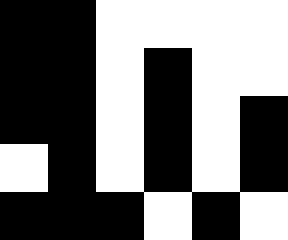[["black", "black", "white", "white", "white", "white"], ["black", "black", "white", "black", "white", "white"], ["black", "black", "white", "black", "white", "black"], ["white", "black", "white", "black", "white", "black"], ["black", "black", "black", "white", "black", "white"]]